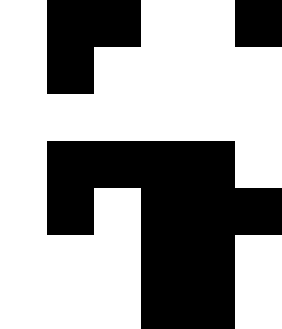[["white", "black", "black", "white", "white", "black"], ["white", "black", "white", "white", "white", "white"], ["white", "white", "white", "white", "white", "white"], ["white", "black", "black", "black", "black", "white"], ["white", "black", "white", "black", "black", "black"], ["white", "white", "white", "black", "black", "white"], ["white", "white", "white", "black", "black", "white"]]